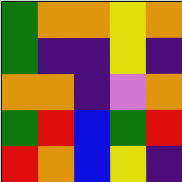[["green", "orange", "orange", "yellow", "orange"], ["green", "indigo", "indigo", "yellow", "indigo"], ["orange", "orange", "indigo", "violet", "orange"], ["green", "red", "blue", "green", "red"], ["red", "orange", "blue", "yellow", "indigo"]]